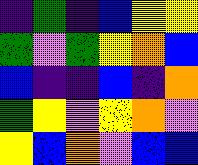[["indigo", "green", "indigo", "blue", "yellow", "yellow"], ["green", "violet", "green", "yellow", "orange", "blue"], ["blue", "indigo", "indigo", "blue", "indigo", "orange"], ["green", "yellow", "violet", "yellow", "orange", "violet"], ["yellow", "blue", "orange", "violet", "blue", "blue"]]